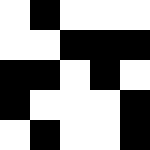[["white", "black", "white", "white", "white"], ["white", "white", "black", "black", "black"], ["black", "black", "white", "black", "white"], ["black", "white", "white", "white", "black"], ["white", "black", "white", "white", "black"]]